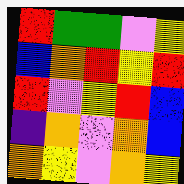[["red", "green", "green", "violet", "yellow"], ["blue", "orange", "red", "yellow", "red"], ["red", "violet", "yellow", "red", "blue"], ["indigo", "orange", "violet", "orange", "blue"], ["orange", "yellow", "violet", "orange", "yellow"]]